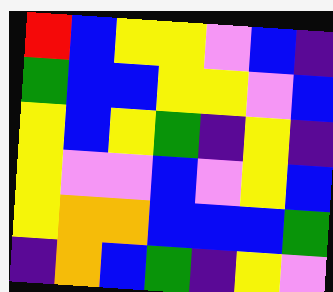[["red", "blue", "yellow", "yellow", "violet", "blue", "indigo"], ["green", "blue", "blue", "yellow", "yellow", "violet", "blue"], ["yellow", "blue", "yellow", "green", "indigo", "yellow", "indigo"], ["yellow", "violet", "violet", "blue", "violet", "yellow", "blue"], ["yellow", "orange", "orange", "blue", "blue", "blue", "green"], ["indigo", "orange", "blue", "green", "indigo", "yellow", "violet"]]